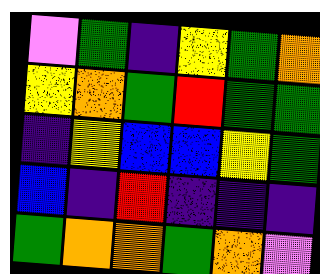[["violet", "green", "indigo", "yellow", "green", "orange"], ["yellow", "orange", "green", "red", "green", "green"], ["indigo", "yellow", "blue", "blue", "yellow", "green"], ["blue", "indigo", "red", "indigo", "indigo", "indigo"], ["green", "orange", "orange", "green", "orange", "violet"]]